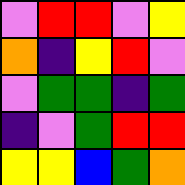[["violet", "red", "red", "violet", "yellow"], ["orange", "indigo", "yellow", "red", "violet"], ["violet", "green", "green", "indigo", "green"], ["indigo", "violet", "green", "red", "red"], ["yellow", "yellow", "blue", "green", "orange"]]